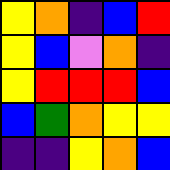[["yellow", "orange", "indigo", "blue", "red"], ["yellow", "blue", "violet", "orange", "indigo"], ["yellow", "red", "red", "red", "blue"], ["blue", "green", "orange", "yellow", "yellow"], ["indigo", "indigo", "yellow", "orange", "blue"]]